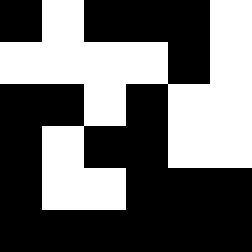[["black", "white", "black", "black", "black", "white"], ["white", "white", "white", "white", "black", "white"], ["black", "black", "white", "black", "white", "white"], ["black", "white", "black", "black", "white", "white"], ["black", "white", "white", "black", "black", "black"], ["black", "black", "black", "black", "black", "black"]]